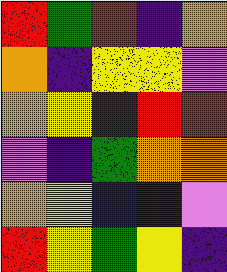[["red", "green", "red", "indigo", "orange"], ["orange", "indigo", "yellow", "yellow", "violet"], ["orange", "yellow", "indigo", "red", "red"], ["violet", "indigo", "green", "orange", "orange"], ["orange", "yellow", "blue", "indigo", "violet"], ["red", "yellow", "green", "yellow", "indigo"]]